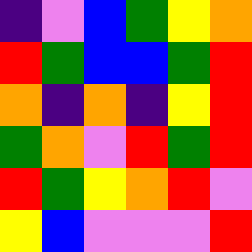[["indigo", "violet", "blue", "green", "yellow", "orange"], ["red", "green", "blue", "blue", "green", "red"], ["orange", "indigo", "orange", "indigo", "yellow", "red"], ["green", "orange", "violet", "red", "green", "red"], ["red", "green", "yellow", "orange", "red", "violet"], ["yellow", "blue", "violet", "violet", "violet", "red"]]